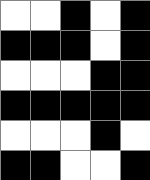[["white", "white", "black", "white", "black"], ["black", "black", "black", "white", "black"], ["white", "white", "white", "black", "black"], ["black", "black", "black", "black", "black"], ["white", "white", "white", "black", "white"], ["black", "black", "white", "white", "black"]]